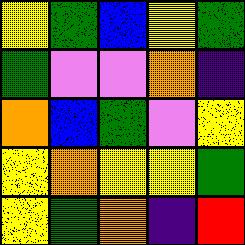[["yellow", "green", "blue", "yellow", "green"], ["green", "violet", "violet", "orange", "indigo"], ["orange", "blue", "green", "violet", "yellow"], ["yellow", "orange", "yellow", "yellow", "green"], ["yellow", "green", "orange", "indigo", "red"]]